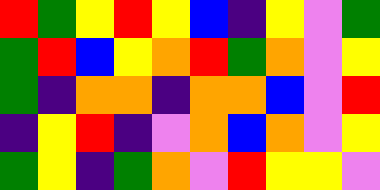[["red", "green", "yellow", "red", "yellow", "blue", "indigo", "yellow", "violet", "green"], ["green", "red", "blue", "yellow", "orange", "red", "green", "orange", "violet", "yellow"], ["green", "indigo", "orange", "orange", "indigo", "orange", "orange", "blue", "violet", "red"], ["indigo", "yellow", "red", "indigo", "violet", "orange", "blue", "orange", "violet", "yellow"], ["green", "yellow", "indigo", "green", "orange", "violet", "red", "yellow", "yellow", "violet"]]